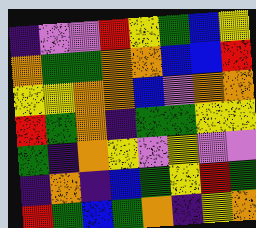[["indigo", "violet", "violet", "red", "yellow", "green", "blue", "yellow"], ["orange", "green", "green", "orange", "orange", "blue", "blue", "red"], ["yellow", "yellow", "orange", "orange", "blue", "violet", "orange", "orange"], ["red", "green", "orange", "indigo", "green", "green", "yellow", "yellow"], ["green", "indigo", "orange", "yellow", "violet", "yellow", "violet", "violet"], ["indigo", "orange", "indigo", "blue", "green", "yellow", "red", "green"], ["red", "green", "blue", "green", "orange", "indigo", "yellow", "orange"]]